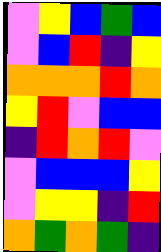[["violet", "yellow", "blue", "green", "blue"], ["violet", "blue", "red", "indigo", "yellow"], ["orange", "orange", "orange", "red", "orange"], ["yellow", "red", "violet", "blue", "blue"], ["indigo", "red", "orange", "red", "violet"], ["violet", "blue", "blue", "blue", "yellow"], ["violet", "yellow", "yellow", "indigo", "red"], ["orange", "green", "orange", "green", "indigo"]]